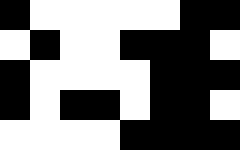[["black", "white", "white", "white", "white", "white", "black", "black"], ["white", "black", "white", "white", "black", "black", "black", "white"], ["black", "white", "white", "white", "white", "black", "black", "black"], ["black", "white", "black", "black", "white", "black", "black", "white"], ["white", "white", "white", "white", "black", "black", "black", "black"]]